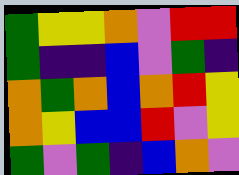[["green", "yellow", "yellow", "orange", "violet", "red", "red"], ["green", "indigo", "indigo", "blue", "violet", "green", "indigo"], ["orange", "green", "orange", "blue", "orange", "red", "yellow"], ["orange", "yellow", "blue", "blue", "red", "violet", "yellow"], ["green", "violet", "green", "indigo", "blue", "orange", "violet"]]